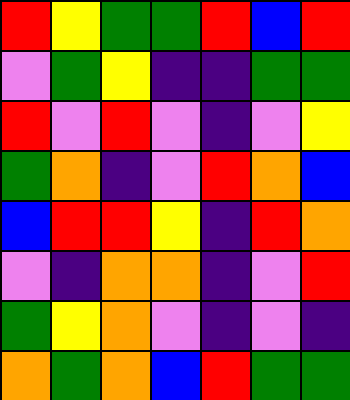[["red", "yellow", "green", "green", "red", "blue", "red"], ["violet", "green", "yellow", "indigo", "indigo", "green", "green"], ["red", "violet", "red", "violet", "indigo", "violet", "yellow"], ["green", "orange", "indigo", "violet", "red", "orange", "blue"], ["blue", "red", "red", "yellow", "indigo", "red", "orange"], ["violet", "indigo", "orange", "orange", "indigo", "violet", "red"], ["green", "yellow", "orange", "violet", "indigo", "violet", "indigo"], ["orange", "green", "orange", "blue", "red", "green", "green"]]